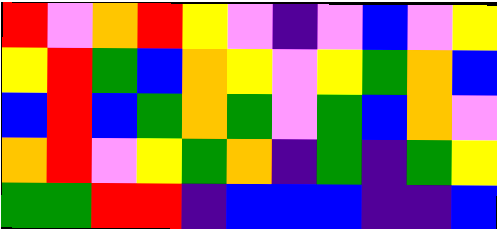[["red", "violet", "orange", "red", "yellow", "violet", "indigo", "violet", "blue", "violet", "yellow"], ["yellow", "red", "green", "blue", "orange", "yellow", "violet", "yellow", "green", "orange", "blue"], ["blue", "red", "blue", "green", "orange", "green", "violet", "green", "blue", "orange", "violet"], ["orange", "red", "violet", "yellow", "green", "orange", "indigo", "green", "indigo", "green", "yellow"], ["green", "green", "red", "red", "indigo", "blue", "blue", "blue", "indigo", "indigo", "blue"]]